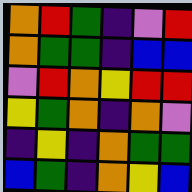[["orange", "red", "green", "indigo", "violet", "red"], ["orange", "green", "green", "indigo", "blue", "blue"], ["violet", "red", "orange", "yellow", "red", "red"], ["yellow", "green", "orange", "indigo", "orange", "violet"], ["indigo", "yellow", "indigo", "orange", "green", "green"], ["blue", "green", "indigo", "orange", "yellow", "blue"]]